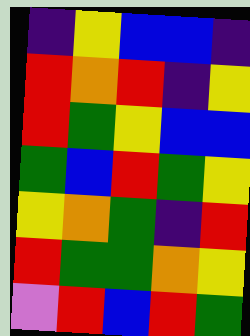[["indigo", "yellow", "blue", "blue", "indigo"], ["red", "orange", "red", "indigo", "yellow"], ["red", "green", "yellow", "blue", "blue"], ["green", "blue", "red", "green", "yellow"], ["yellow", "orange", "green", "indigo", "red"], ["red", "green", "green", "orange", "yellow"], ["violet", "red", "blue", "red", "green"]]